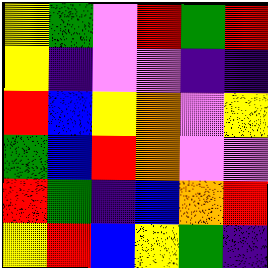[["yellow", "green", "violet", "red", "green", "red"], ["yellow", "indigo", "violet", "violet", "indigo", "indigo"], ["red", "blue", "yellow", "orange", "violet", "yellow"], ["green", "blue", "red", "orange", "violet", "violet"], ["red", "green", "indigo", "blue", "orange", "red"], ["yellow", "red", "blue", "yellow", "green", "indigo"]]